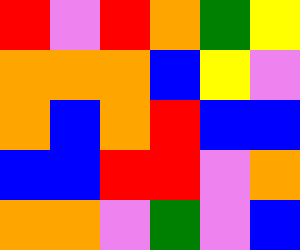[["red", "violet", "red", "orange", "green", "yellow"], ["orange", "orange", "orange", "blue", "yellow", "violet"], ["orange", "blue", "orange", "red", "blue", "blue"], ["blue", "blue", "red", "red", "violet", "orange"], ["orange", "orange", "violet", "green", "violet", "blue"]]